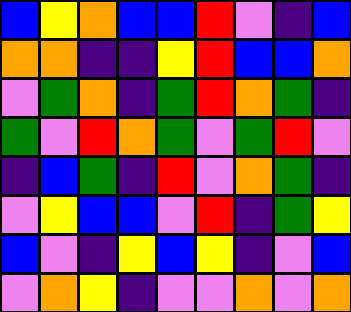[["blue", "yellow", "orange", "blue", "blue", "red", "violet", "indigo", "blue"], ["orange", "orange", "indigo", "indigo", "yellow", "red", "blue", "blue", "orange"], ["violet", "green", "orange", "indigo", "green", "red", "orange", "green", "indigo"], ["green", "violet", "red", "orange", "green", "violet", "green", "red", "violet"], ["indigo", "blue", "green", "indigo", "red", "violet", "orange", "green", "indigo"], ["violet", "yellow", "blue", "blue", "violet", "red", "indigo", "green", "yellow"], ["blue", "violet", "indigo", "yellow", "blue", "yellow", "indigo", "violet", "blue"], ["violet", "orange", "yellow", "indigo", "violet", "violet", "orange", "violet", "orange"]]